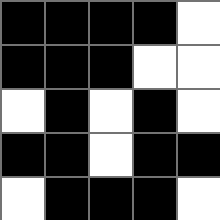[["black", "black", "black", "black", "white"], ["black", "black", "black", "white", "white"], ["white", "black", "white", "black", "white"], ["black", "black", "white", "black", "black"], ["white", "black", "black", "black", "white"]]